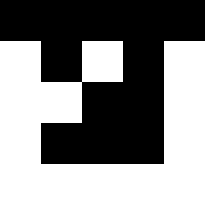[["black", "black", "black", "black", "black"], ["white", "black", "white", "black", "white"], ["white", "white", "black", "black", "white"], ["white", "black", "black", "black", "white"], ["white", "white", "white", "white", "white"]]